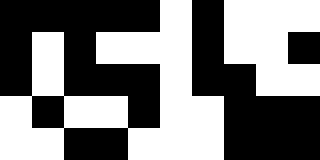[["black", "black", "black", "black", "black", "white", "black", "white", "white", "white"], ["black", "white", "black", "white", "white", "white", "black", "white", "white", "black"], ["black", "white", "black", "black", "black", "white", "black", "black", "white", "white"], ["white", "black", "white", "white", "black", "white", "white", "black", "black", "black"], ["white", "white", "black", "black", "white", "white", "white", "black", "black", "black"]]